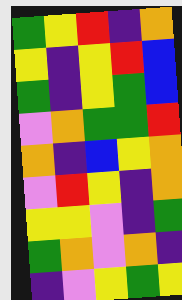[["green", "yellow", "red", "indigo", "orange"], ["yellow", "indigo", "yellow", "red", "blue"], ["green", "indigo", "yellow", "green", "blue"], ["violet", "orange", "green", "green", "red"], ["orange", "indigo", "blue", "yellow", "orange"], ["violet", "red", "yellow", "indigo", "orange"], ["yellow", "yellow", "violet", "indigo", "green"], ["green", "orange", "violet", "orange", "indigo"], ["indigo", "violet", "yellow", "green", "yellow"]]